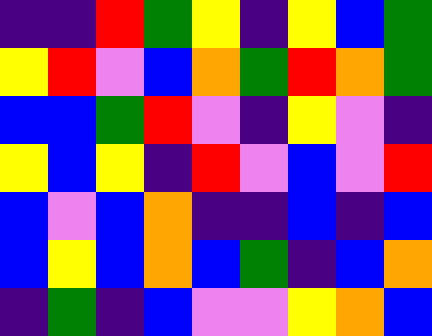[["indigo", "indigo", "red", "green", "yellow", "indigo", "yellow", "blue", "green"], ["yellow", "red", "violet", "blue", "orange", "green", "red", "orange", "green"], ["blue", "blue", "green", "red", "violet", "indigo", "yellow", "violet", "indigo"], ["yellow", "blue", "yellow", "indigo", "red", "violet", "blue", "violet", "red"], ["blue", "violet", "blue", "orange", "indigo", "indigo", "blue", "indigo", "blue"], ["blue", "yellow", "blue", "orange", "blue", "green", "indigo", "blue", "orange"], ["indigo", "green", "indigo", "blue", "violet", "violet", "yellow", "orange", "blue"]]